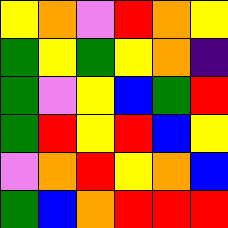[["yellow", "orange", "violet", "red", "orange", "yellow"], ["green", "yellow", "green", "yellow", "orange", "indigo"], ["green", "violet", "yellow", "blue", "green", "red"], ["green", "red", "yellow", "red", "blue", "yellow"], ["violet", "orange", "red", "yellow", "orange", "blue"], ["green", "blue", "orange", "red", "red", "red"]]